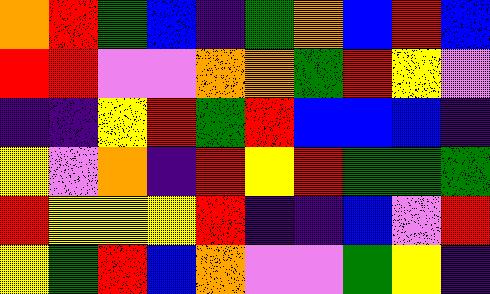[["orange", "red", "green", "blue", "indigo", "green", "orange", "blue", "red", "blue"], ["red", "red", "violet", "violet", "orange", "orange", "green", "red", "yellow", "violet"], ["indigo", "indigo", "yellow", "red", "green", "red", "blue", "blue", "blue", "indigo"], ["yellow", "violet", "orange", "indigo", "red", "yellow", "red", "green", "green", "green"], ["red", "yellow", "yellow", "yellow", "red", "indigo", "indigo", "blue", "violet", "red"], ["yellow", "green", "red", "blue", "orange", "violet", "violet", "green", "yellow", "indigo"]]